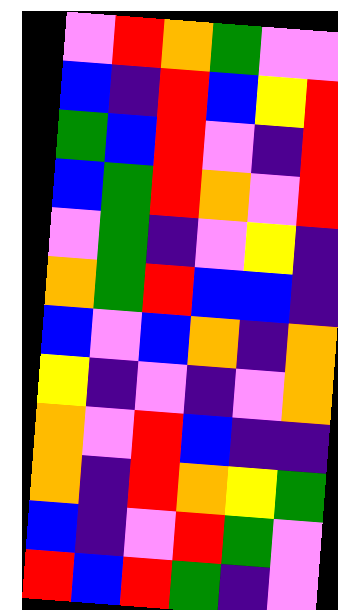[["violet", "red", "orange", "green", "violet", "violet"], ["blue", "indigo", "red", "blue", "yellow", "red"], ["green", "blue", "red", "violet", "indigo", "red"], ["blue", "green", "red", "orange", "violet", "red"], ["violet", "green", "indigo", "violet", "yellow", "indigo"], ["orange", "green", "red", "blue", "blue", "indigo"], ["blue", "violet", "blue", "orange", "indigo", "orange"], ["yellow", "indigo", "violet", "indigo", "violet", "orange"], ["orange", "violet", "red", "blue", "indigo", "indigo"], ["orange", "indigo", "red", "orange", "yellow", "green"], ["blue", "indigo", "violet", "red", "green", "violet"], ["red", "blue", "red", "green", "indigo", "violet"]]